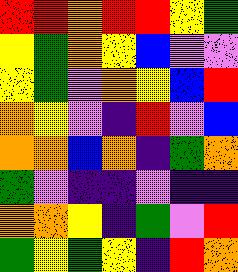[["red", "red", "orange", "red", "red", "yellow", "green"], ["yellow", "green", "orange", "yellow", "blue", "violet", "violet"], ["yellow", "green", "violet", "orange", "yellow", "blue", "red"], ["orange", "yellow", "violet", "indigo", "red", "violet", "blue"], ["orange", "orange", "blue", "orange", "indigo", "green", "orange"], ["green", "violet", "indigo", "indigo", "violet", "indigo", "indigo"], ["orange", "orange", "yellow", "indigo", "green", "violet", "red"], ["green", "yellow", "green", "yellow", "indigo", "red", "orange"]]